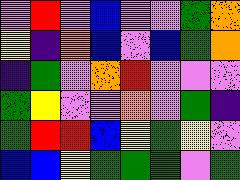[["violet", "red", "violet", "blue", "violet", "violet", "green", "orange"], ["yellow", "indigo", "orange", "blue", "violet", "blue", "green", "orange"], ["indigo", "green", "violet", "orange", "red", "violet", "violet", "violet"], ["green", "yellow", "violet", "violet", "orange", "violet", "green", "indigo"], ["green", "red", "red", "blue", "yellow", "green", "yellow", "violet"], ["blue", "blue", "yellow", "green", "green", "green", "violet", "green"]]